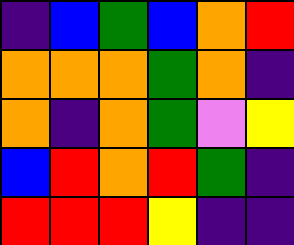[["indigo", "blue", "green", "blue", "orange", "red"], ["orange", "orange", "orange", "green", "orange", "indigo"], ["orange", "indigo", "orange", "green", "violet", "yellow"], ["blue", "red", "orange", "red", "green", "indigo"], ["red", "red", "red", "yellow", "indigo", "indigo"]]